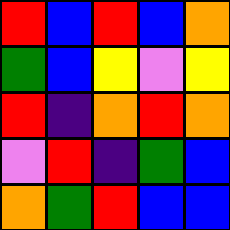[["red", "blue", "red", "blue", "orange"], ["green", "blue", "yellow", "violet", "yellow"], ["red", "indigo", "orange", "red", "orange"], ["violet", "red", "indigo", "green", "blue"], ["orange", "green", "red", "blue", "blue"]]